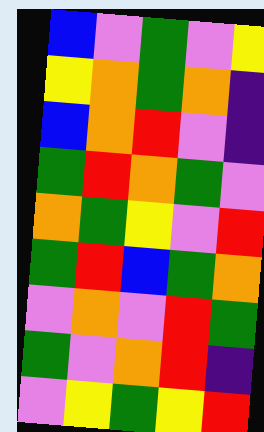[["blue", "violet", "green", "violet", "yellow"], ["yellow", "orange", "green", "orange", "indigo"], ["blue", "orange", "red", "violet", "indigo"], ["green", "red", "orange", "green", "violet"], ["orange", "green", "yellow", "violet", "red"], ["green", "red", "blue", "green", "orange"], ["violet", "orange", "violet", "red", "green"], ["green", "violet", "orange", "red", "indigo"], ["violet", "yellow", "green", "yellow", "red"]]